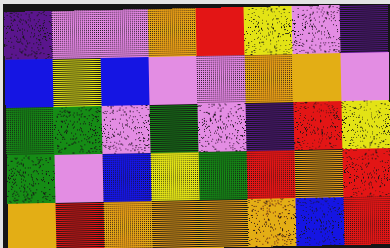[["indigo", "violet", "violet", "orange", "red", "yellow", "violet", "indigo"], ["blue", "yellow", "blue", "violet", "violet", "orange", "orange", "violet"], ["green", "green", "violet", "green", "violet", "indigo", "red", "yellow"], ["green", "violet", "blue", "yellow", "green", "red", "orange", "red"], ["orange", "red", "orange", "orange", "orange", "orange", "blue", "red"]]